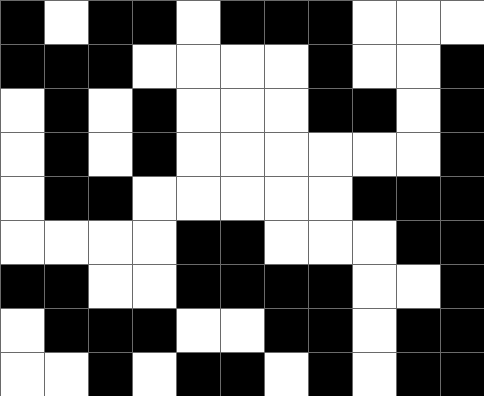[["black", "white", "black", "black", "white", "black", "black", "black", "white", "white", "white"], ["black", "black", "black", "white", "white", "white", "white", "black", "white", "white", "black"], ["white", "black", "white", "black", "white", "white", "white", "black", "black", "white", "black"], ["white", "black", "white", "black", "white", "white", "white", "white", "white", "white", "black"], ["white", "black", "black", "white", "white", "white", "white", "white", "black", "black", "black"], ["white", "white", "white", "white", "black", "black", "white", "white", "white", "black", "black"], ["black", "black", "white", "white", "black", "black", "black", "black", "white", "white", "black"], ["white", "black", "black", "black", "white", "white", "black", "black", "white", "black", "black"], ["white", "white", "black", "white", "black", "black", "white", "black", "white", "black", "black"]]